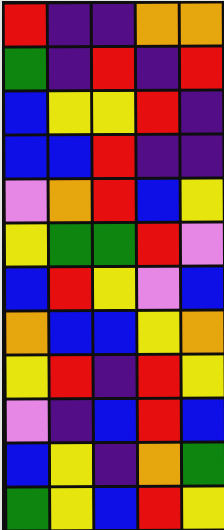[["red", "indigo", "indigo", "orange", "orange"], ["green", "indigo", "red", "indigo", "red"], ["blue", "yellow", "yellow", "red", "indigo"], ["blue", "blue", "red", "indigo", "indigo"], ["violet", "orange", "red", "blue", "yellow"], ["yellow", "green", "green", "red", "violet"], ["blue", "red", "yellow", "violet", "blue"], ["orange", "blue", "blue", "yellow", "orange"], ["yellow", "red", "indigo", "red", "yellow"], ["violet", "indigo", "blue", "red", "blue"], ["blue", "yellow", "indigo", "orange", "green"], ["green", "yellow", "blue", "red", "yellow"]]